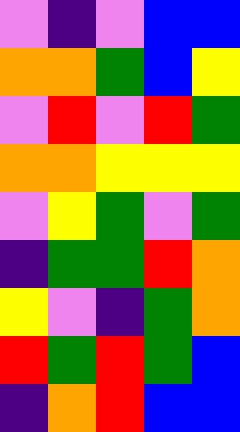[["violet", "indigo", "violet", "blue", "blue"], ["orange", "orange", "green", "blue", "yellow"], ["violet", "red", "violet", "red", "green"], ["orange", "orange", "yellow", "yellow", "yellow"], ["violet", "yellow", "green", "violet", "green"], ["indigo", "green", "green", "red", "orange"], ["yellow", "violet", "indigo", "green", "orange"], ["red", "green", "red", "green", "blue"], ["indigo", "orange", "red", "blue", "blue"]]